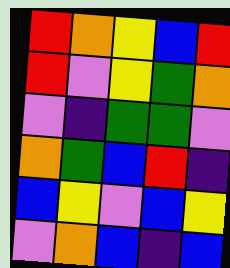[["red", "orange", "yellow", "blue", "red"], ["red", "violet", "yellow", "green", "orange"], ["violet", "indigo", "green", "green", "violet"], ["orange", "green", "blue", "red", "indigo"], ["blue", "yellow", "violet", "blue", "yellow"], ["violet", "orange", "blue", "indigo", "blue"]]